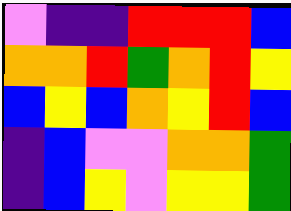[["violet", "indigo", "indigo", "red", "red", "red", "blue"], ["orange", "orange", "red", "green", "orange", "red", "yellow"], ["blue", "yellow", "blue", "orange", "yellow", "red", "blue"], ["indigo", "blue", "violet", "violet", "orange", "orange", "green"], ["indigo", "blue", "yellow", "violet", "yellow", "yellow", "green"]]